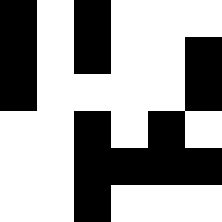[["black", "white", "black", "white", "white", "white"], ["black", "white", "black", "white", "white", "black"], ["black", "white", "white", "white", "white", "black"], ["white", "white", "black", "white", "black", "white"], ["white", "white", "black", "black", "black", "black"], ["white", "white", "black", "white", "white", "white"]]